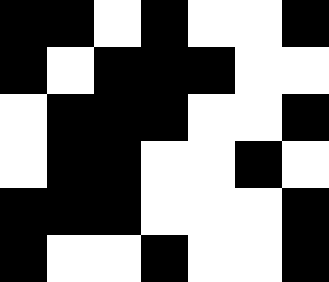[["black", "black", "white", "black", "white", "white", "black"], ["black", "white", "black", "black", "black", "white", "white"], ["white", "black", "black", "black", "white", "white", "black"], ["white", "black", "black", "white", "white", "black", "white"], ["black", "black", "black", "white", "white", "white", "black"], ["black", "white", "white", "black", "white", "white", "black"]]